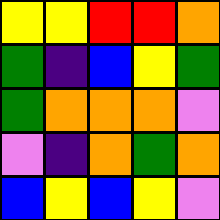[["yellow", "yellow", "red", "red", "orange"], ["green", "indigo", "blue", "yellow", "green"], ["green", "orange", "orange", "orange", "violet"], ["violet", "indigo", "orange", "green", "orange"], ["blue", "yellow", "blue", "yellow", "violet"]]